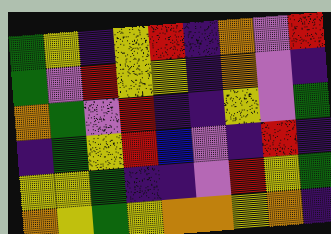[["green", "yellow", "indigo", "yellow", "red", "indigo", "orange", "violet", "red"], ["green", "violet", "red", "yellow", "yellow", "indigo", "orange", "violet", "indigo"], ["orange", "green", "violet", "red", "indigo", "indigo", "yellow", "violet", "green"], ["indigo", "green", "yellow", "red", "blue", "violet", "indigo", "red", "indigo"], ["yellow", "yellow", "green", "indigo", "indigo", "violet", "red", "yellow", "green"], ["orange", "yellow", "green", "yellow", "orange", "orange", "yellow", "orange", "indigo"]]